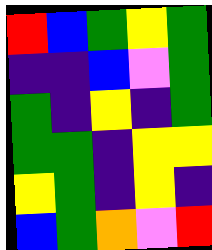[["red", "blue", "green", "yellow", "green"], ["indigo", "indigo", "blue", "violet", "green"], ["green", "indigo", "yellow", "indigo", "green"], ["green", "green", "indigo", "yellow", "yellow"], ["yellow", "green", "indigo", "yellow", "indigo"], ["blue", "green", "orange", "violet", "red"]]